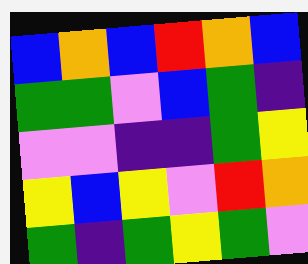[["blue", "orange", "blue", "red", "orange", "blue"], ["green", "green", "violet", "blue", "green", "indigo"], ["violet", "violet", "indigo", "indigo", "green", "yellow"], ["yellow", "blue", "yellow", "violet", "red", "orange"], ["green", "indigo", "green", "yellow", "green", "violet"]]